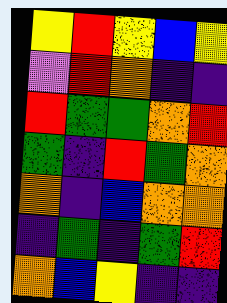[["yellow", "red", "yellow", "blue", "yellow"], ["violet", "red", "orange", "indigo", "indigo"], ["red", "green", "green", "orange", "red"], ["green", "indigo", "red", "green", "orange"], ["orange", "indigo", "blue", "orange", "orange"], ["indigo", "green", "indigo", "green", "red"], ["orange", "blue", "yellow", "indigo", "indigo"]]